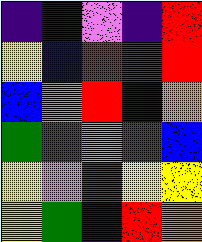[["indigo", "indigo", "violet", "indigo", "red"], ["yellow", "blue", "red", "green", "red"], ["blue", "orange", "red", "indigo", "orange"], ["green", "green", "violet", "green", "blue"], ["yellow", "violet", "red", "yellow", "yellow"], ["yellow", "green", "indigo", "red", "orange"]]